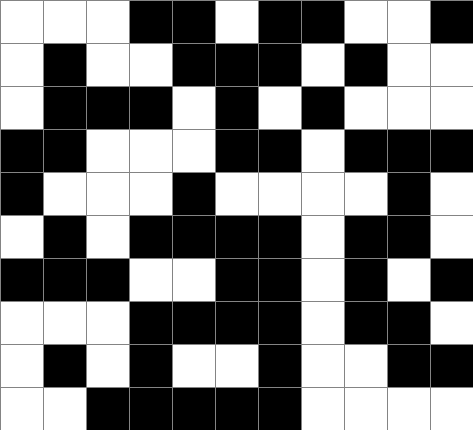[["white", "white", "white", "black", "black", "white", "black", "black", "white", "white", "black"], ["white", "black", "white", "white", "black", "black", "black", "white", "black", "white", "white"], ["white", "black", "black", "black", "white", "black", "white", "black", "white", "white", "white"], ["black", "black", "white", "white", "white", "black", "black", "white", "black", "black", "black"], ["black", "white", "white", "white", "black", "white", "white", "white", "white", "black", "white"], ["white", "black", "white", "black", "black", "black", "black", "white", "black", "black", "white"], ["black", "black", "black", "white", "white", "black", "black", "white", "black", "white", "black"], ["white", "white", "white", "black", "black", "black", "black", "white", "black", "black", "white"], ["white", "black", "white", "black", "white", "white", "black", "white", "white", "black", "black"], ["white", "white", "black", "black", "black", "black", "black", "white", "white", "white", "white"]]